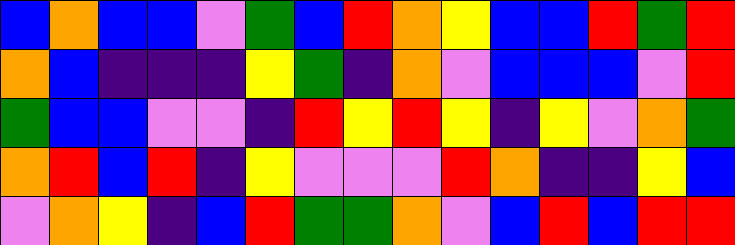[["blue", "orange", "blue", "blue", "violet", "green", "blue", "red", "orange", "yellow", "blue", "blue", "red", "green", "red"], ["orange", "blue", "indigo", "indigo", "indigo", "yellow", "green", "indigo", "orange", "violet", "blue", "blue", "blue", "violet", "red"], ["green", "blue", "blue", "violet", "violet", "indigo", "red", "yellow", "red", "yellow", "indigo", "yellow", "violet", "orange", "green"], ["orange", "red", "blue", "red", "indigo", "yellow", "violet", "violet", "violet", "red", "orange", "indigo", "indigo", "yellow", "blue"], ["violet", "orange", "yellow", "indigo", "blue", "red", "green", "green", "orange", "violet", "blue", "red", "blue", "red", "red"]]